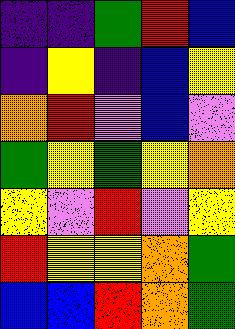[["indigo", "indigo", "green", "red", "blue"], ["indigo", "yellow", "indigo", "blue", "yellow"], ["orange", "red", "violet", "blue", "violet"], ["green", "yellow", "green", "yellow", "orange"], ["yellow", "violet", "red", "violet", "yellow"], ["red", "yellow", "yellow", "orange", "green"], ["blue", "blue", "red", "orange", "green"]]